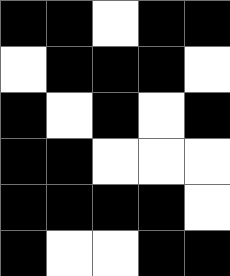[["black", "black", "white", "black", "black"], ["white", "black", "black", "black", "white"], ["black", "white", "black", "white", "black"], ["black", "black", "white", "white", "white"], ["black", "black", "black", "black", "white"], ["black", "white", "white", "black", "black"]]